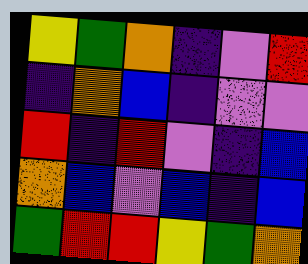[["yellow", "green", "orange", "indigo", "violet", "red"], ["indigo", "orange", "blue", "indigo", "violet", "violet"], ["red", "indigo", "red", "violet", "indigo", "blue"], ["orange", "blue", "violet", "blue", "indigo", "blue"], ["green", "red", "red", "yellow", "green", "orange"]]